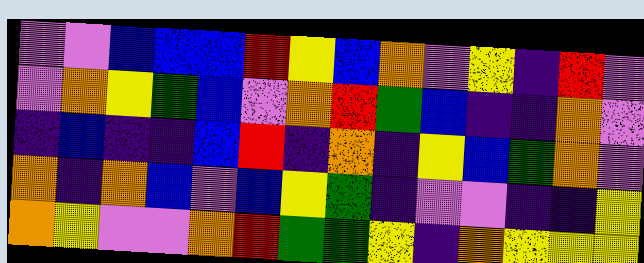[["violet", "violet", "blue", "blue", "blue", "red", "yellow", "blue", "orange", "violet", "yellow", "indigo", "red", "violet"], ["violet", "orange", "yellow", "green", "blue", "violet", "orange", "red", "green", "blue", "indigo", "indigo", "orange", "violet"], ["indigo", "blue", "indigo", "indigo", "blue", "red", "indigo", "orange", "indigo", "yellow", "blue", "green", "orange", "violet"], ["orange", "indigo", "orange", "blue", "violet", "blue", "yellow", "green", "indigo", "violet", "violet", "indigo", "indigo", "yellow"], ["orange", "yellow", "violet", "violet", "orange", "red", "green", "green", "yellow", "indigo", "orange", "yellow", "yellow", "yellow"]]